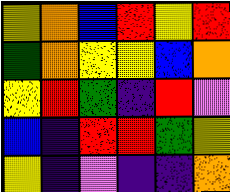[["yellow", "orange", "blue", "red", "yellow", "red"], ["green", "orange", "yellow", "yellow", "blue", "orange"], ["yellow", "red", "green", "indigo", "red", "violet"], ["blue", "indigo", "red", "red", "green", "yellow"], ["yellow", "indigo", "violet", "indigo", "indigo", "orange"]]